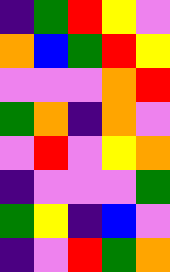[["indigo", "green", "red", "yellow", "violet"], ["orange", "blue", "green", "red", "yellow"], ["violet", "violet", "violet", "orange", "red"], ["green", "orange", "indigo", "orange", "violet"], ["violet", "red", "violet", "yellow", "orange"], ["indigo", "violet", "violet", "violet", "green"], ["green", "yellow", "indigo", "blue", "violet"], ["indigo", "violet", "red", "green", "orange"]]